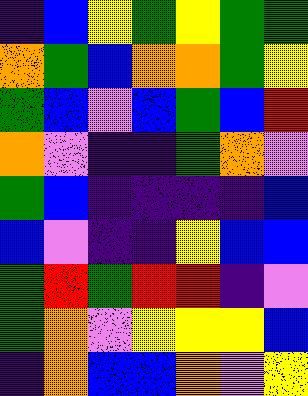[["indigo", "blue", "yellow", "green", "yellow", "green", "green"], ["orange", "green", "blue", "orange", "orange", "green", "yellow"], ["green", "blue", "violet", "blue", "green", "blue", "red"], ["orange", "violet", "indigo", "indigo", "green", "orange", "violet"], ["green", "blue", "indigo", "indigo", "indigo", "indigo", "blue"], ["blue", "violet", "indigo", "indigo", "yellow", "blue", "blue"], ["green", "red", "green", "red", "red", "indigo", "violet"], ["green", "orange", "violet", "yellow", "yellow", "yellow", "blue"], ["indigo", "orange", "blue", "blue", "orange", "violet", "yellow"]]